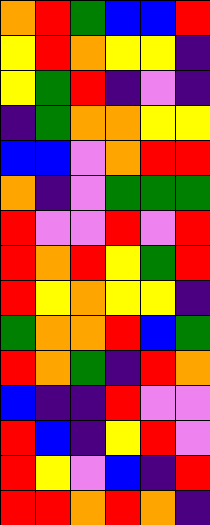[["orange", "red", "green", "blue", "blue", "red"], ["yellow", "red", "orange", "yellow", "yellow", "indigo"], ["yellow", "green", "red", "indigo", "violet", "indigo"], ["indigo", "green", "orange", "orange", "yellow", "yellow"], ["blue", "blue", "violet", "orange", "red", "red"], ["orange", "indigo", "violet", "green", "green", "green"], ["red", "violet", "violet", "red", "violet", "red"], ["red", "orange", "red", "yellow", "green", "red"], ["red", "yellow", "orange", "yellow", "yellow", "indigo"], ["green", "orange", "orange", "red", "blue", "green"], ["red", "orange", "green", "indigo", "red", "orange"], ["blue", "indigo", "indigo", "red", "violet", "violet"], ["red", "blue", "indigo", "yellow", "red", "violet"], ["red", "yellow", "violet", "blue", "indigo", "red"], ["red", "red", "orange", "red", "orange", "indigo"]]